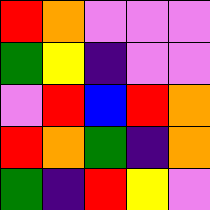[["red", "orange", "violet", "violet", "violet"], ["green", "yellow", "indigo", "violet", "violet"], ["violet", "red", "blue", "red", "orange"], ["red", "orange", "green", "indigo", "orange"], ["green", "indigo", "red", "yellow", "violet"]]